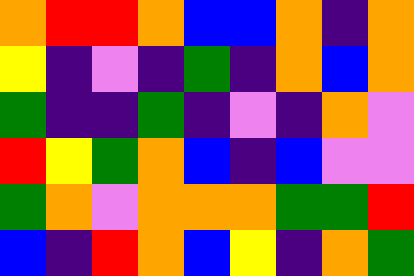[["orange", "red", "red", "orange", "blue", "blue", "orange", "indigo", "orange"], ["yellow", "indigo", "violet", "indigo", "green", "indigo", "orange", "blue", "orange"], ["green", "indigo", "indigo", "green", "indigo", "violet", "indigo", "orange", "violet"], ["red", "yellow", "green", "orange", "blue", "indigo", "blue", "violet", "violet"], ["green", "orange", "violet", "orange", "orange", "orange", "green", "green", "red"], ["blue", "indigo", "red", "orange", "blue", "yellow", "indigo", "orange", "green"]]